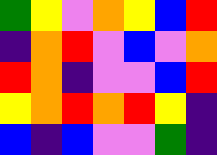[["green", "yellow", "violet", "orange", "yellow", "blue", "red"], ["indigo", "orange", "red", "violet", "blue", "violet", "orange"], ["red", "orange", "indigo", "violet", "violet", "blue", "red"], ["yellow", "orange", "red", "orange", "red", "yellow", "indigo"], ["blue", "indigo", "blue", "violet", "violet", "green", "indigo"]]